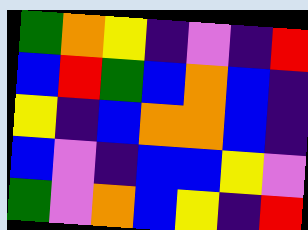[["green", "orange", "yellow", "indigo", "violet", "indigo", "red"], ["blue", "red", "green", "blue", "orange", "blue", "indigo"], ["yellow", "indigo", "blue", "orange", "orange", "blue", "indigo"], ["blue", "violet", "indigo", "blue", "blue", "yellow", "violet"], ["green", "violet", "orange", "blue", "yellow", "indigo", "red"]]